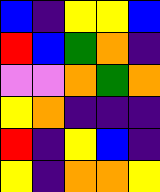[["blue", "indigo", "yellow", "yellow", "blue"], ["red", "blue", "green", "orange", "indigo"], ["violet", "violet", "orange", "green", "orange"], ["yellow", "orange", "indigo", "indigo", "indigo"], ["red", "indigo", "yellow", "blue", "indigo"], ["yellow", "indigo", "orange", "orange", "yellow"]]